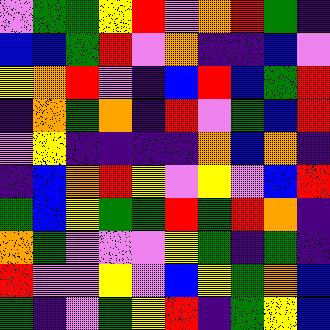[["violet", "green", "green", "yellow", "red", "violet", "orange", "red", "green", "indigo"], ["blue", "blue", "green", "red", "violet", "orange", "indigo", "indigo", "blue", "violet"], ["yellow", "orange", "red", "violet", "indigo", "blue", "red", "blue", "green", "red"], ["indigo", "orange", "green", "orange", "indigo", "red", "violet", "green", "blue", "red"], ["violet", "yellow", "indigo", "indigo", "indigo", "indigo", "orange", "blue", "orange", "indigo"], ["indigo", "blue", "orange", "red", "yellow", "violet", "yellow", "violet", "blue", "red"], ["green", "blue", "yellow", "green", "green", "red", "green", "red", "orange", "indigo"], ["orange", "green", "violet", "violet", "violet", "yellow", "green", "indigo", "green", "indigo"], ["red", "violet", "violet", "yellow", "violet", "blue", "yellow", "green", "orange", "blue"], ["green", "indigo", "violet", "green", "yellow", "red", "indigo", "green", "yellow", "blue"]]